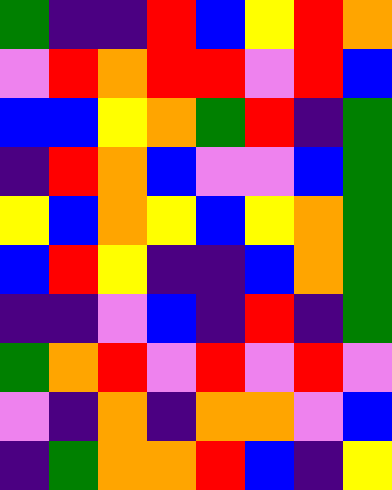[["green", "indigo", "indigo", "red", "blue", "yellow", "red", "orange"], ["violet", "red", "orange", "red", "red", "violet", "red", "blue"], ["blue", "blue", "yellow", "orange", "green", "red", "indigo", "green"], ["indigo", "red", "orange", "blue", "violet", "violet", "blue", "green"], ["yellow", "blue", "orange", "yellow", "blue", "yellow", "orange", "green"], ["blue", "red", "yellow", "indigo", "indigo", "blue", "orange", "green"], ["indigo", "indigo", "violet", "blue", "indigo", "red", "indigo", "green"], ["green", "orange", "red", "violet", "red", "violet", "red", "violet"], ["violet", "indigo", "orange", "indigo", "orange", "orange", "violet", "blue"], ["indigo", "green", "orange", "orange", "red", "blue", "indigo", "yellow"]]